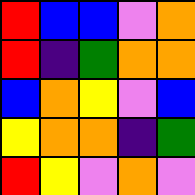[["red", "blue", "blue", "violet", "orange"], ["red", "indigo", "green", "orange", "orange"], ["blue", "orange", "yellow", "violet", "blue"], ["yellow", "orange", "orange", "indigo", "green"], ["red", "yellow", "violet", "orange", "violet"]]